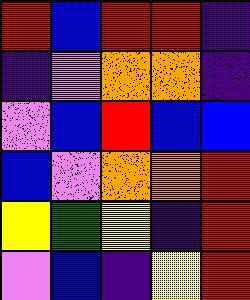[["red", "blue", "red", "red", "indigo"], ["indigo", "violet", "orange", "orange", "indigo"], ["violet", "blue", "red", "blue", "blue"], ["blue", "violet", "orange", "orange", "red"], ["yellow", "green", "yellow", "indigo", "red"], ["violet", "blue", "indigo", "yellow", "red"]]